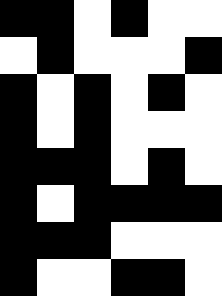[["black", "black", "white", "black", "white", "white"], ["white", "black", "white", "white", "white", "black"], ["black", "white", "black", "white", "black", "white"], ["black", "white", "black", "white", "white", "white"], ["black", "black", "black", "white", "black", "white"], ["black", "white", "black", "black", "black", "black"], ["black", "black", "black", "white", "white", "white"], ["black", "white", "white", "black", "black", "white"]]